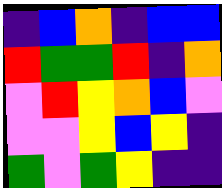[["indigo", "blue", "orange", "indigo", "blue", "blue"], ["red", "green", "green", "red", "indigo", "orange"], ["violet", "red", "yellow", "orange", "blue", "violet"], ["violet", "violet", "yellow", "blue", "yellow", "indigo"], ["green", "violet", "green", "yellow", "indigo", "indigo"]]